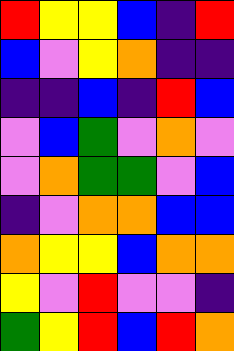[["red", "yellow", "yellow", "blue", "indigo", "red"], ["blue", "violet", "yellow", "orange", "indigo", "indigo"], ["indigo", "indigo", "blue", "indigo", "red", "blue"], ["violet", "blue", "green", "violet", "orange", "violet"], ["violet", "orange", "green", "green", "violet", "blue"], ["indigo", "violet", "orange", "orange", "blue", "blue"], ["orange", "yellow", "yellow", "blue", "orange", "orange"], ["yellow", "violet", "red", "violet", "violet", "indigo"], ["green", "yellow", "red", "blue", "red", "orange"]]